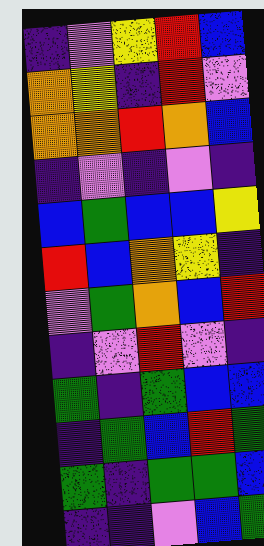[["indigo", "violet", "yellow", "red", "blue"], ["orange", "yellow", "indigo", "red", "violet"], ["orange", "orange", "red", "orange", "blue"], ["indigo", "violet", "indigo", "violet", "indigo"], ["blue", "green", "blue", "blue", "yellow"], ["red", "blue", "orange", "yellow", "indigo"], ["violet", "green", "orange", "blue", "red"], ["indigo", "violet", "red", "violet", "indigo"], ["green", "indigo", "green", "blue", "blue"], ["indigo", "green", "blue", "red", "green"], ["green", "indigo", "green", "green", "blue"], ["indigo", "indigo", "violet", "blue", "green"]]